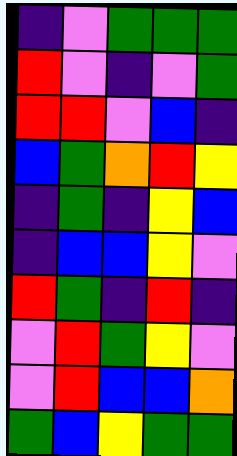[["indigo", "violet", "green", "green", "green"], ["red", "violet", "indigo", "violet", "green"], ["red", "red", "violet", "blue", "indigo"], ["blue", "green", "orange", "red", "yellow"], ["indigo", "green", "indigo", "yellow", "blue"], ["indigo", "blue", "blue", "yellow", "violet"], ["red", "green", "indigo", "red", "indigo"], ["violet", "red", "green", "yellow", "violet"], ["violet", "red", "blue", "blue", "orange"], ["green", "blue", "yellow", "green", "green"]]